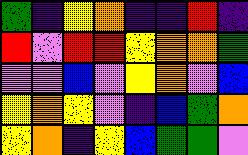[["green", "indigo", "yellow", "orange", "indigo", "indigo", "red", "indigo"], ["red", "violet", "red", "red", "yellow", "orange", "orange", "green"], ["violet", "violet", "blue", "violet", "yellow", "orange", "violet", "blue"], ["yellow", "orange", "yellow", "violet", "indigo", "blue", "green", "orange"], ["yellow", "orange", "indigo", "yellow", "blue", "green", "green", "violet"]]